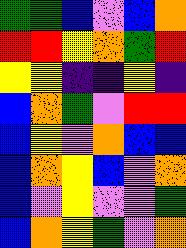[["green", "green", "blue", "violet", "blue", "orange"], ["red", "red", "yellow", "orange", "green", "red"], ["yellow", "yellow", "indigo", "indigo", "yellow", "indigo"], ["blue", "orange", "green", "violet", "red", "red"], ["blue", "yellow", "violet", "orange", "blue", "blue"], ["blue", "orange", "yellow", "blue", "violet", "orange"], ["blue", "violet", "yellow", "violet", "violet", "green"], ["blue", "orange", "yellow", "green", "violet", "orange"]]